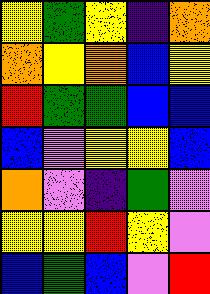[["yellow", "green", "yellow", "indigo", "orange"], ["orange", "yellow", "orange", "blue", "yellow"], ["red", "green", "green", "blue", "blue"], ["blue", "violet", "yellow", "yellow", "blue"], ["orange", "violet", "indigo", "green", "violet"], ["yellow", "yellow", "red", "yellow", "violet"], ["blue", "green", "blue", "violet", "red"]]